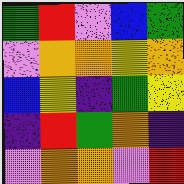[["green", "red", "violet", "blue", "green"], ["violet", "orange", "orange", "yellow", "orange"], ["blue", "yellow", "indigo", "green", "yellow"], ["indigo", "red", "green", "orange", "indigo"], ["violet", "orange", "orange", "violet", "red"]]